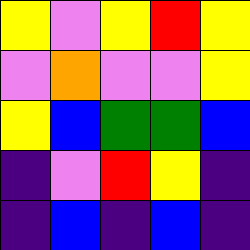[["yellow", "violet", "yellow", "red", "yellow"], ["violet", "orange", "violet", "violet", "yellow"], ["yellow", "blue", "green", "green", "blue"], ["indigo", "violet", "red", "yellow", "indigo"], ["indigo", "blue", "indigo", "blue", "indigo"]]